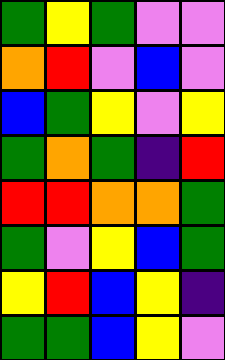[["green", "yellow", "green", "violet", "violet"], ["orange", "red", "violet", "blue", "violet"], ["blue", "green", "yellow", "violet", "yellow"], ["green", "orange", "green", "indigo", "red"], ["red", "red", "orange", "orange", "green"], ["green", "violet", "yellow", "blue", "green"], ["yellow", "red", "blue", "yellow", "indigo"], ["green", "green", "blue", "yellow", "violet"]]